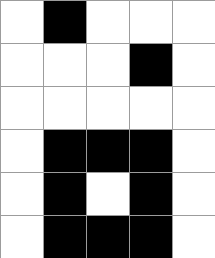[["white", "black", "white", "white", "white"], ["white", "white", "white", "black", "white"], ["white", "white", "white", "white", "white"], ["white", "black", "black", "black", "white"], ["white", "black", "white", "black", "white"], ["white", "black", "black", "black", "white"]]